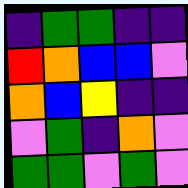[["indigo", "green", "green", "indigo", "indigo"], ["red", "orange", "blue", "blue", "violet"], ["orange", "blue", "yellow", "indigo", "indigo"], ["violet", "green", "indigo", "orange", "violet"], ["green", "green", "violet", "green", "violet"]]